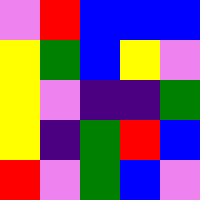[["violet", "red", "blue", "blue", "blue"], ["yellow", "green", "blue", "yellow", "violet"], ["yellow", "violet", "indigo", "indigo", "green"], ["yellow", "indigo", "green", "red", "blue"], ["red", "violet", "green", "blue", "violet"]]